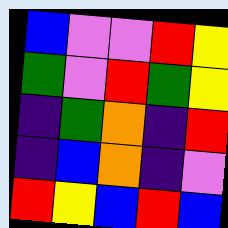[["blue", "violet", "violet", "red", "yellow"], ["green", "violet", "red", "green", "yellow"], ["indigo", "green", "orange", "indigo", "red"], ["indigo", "blue", "orange", "indigo", "violet"], ["red", "yellow", "blue", "red", "blue"]]